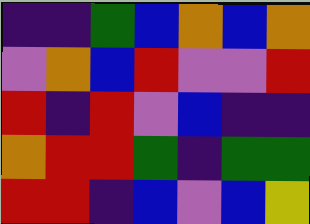[["indigo", "indigo", "green", "blue", "orange", "blue", "orange"], ["violet", "orange", "blue", "red", "violet", "violet", "red"], ["red", "indigo", "red", "violet", "blue", "indigo", "indigo"], ["orange", "red", "red", "green", "indigo", "green", "green"], ["red", "red", "indigo", "blue", "violet", "blue", "yellow"]]